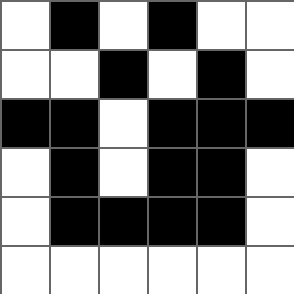[["white", "black", "white", "black", "white", "white"], ["white", "white", "black", "white", "black", "white"], ["black", "black", "white", "black", "black", "black"], ["white", "black", "white", "black", "black", "white"], ["white", "black", "black", "black", "black", "white"], ["white", "white", "white", "white", "white", "white"]]